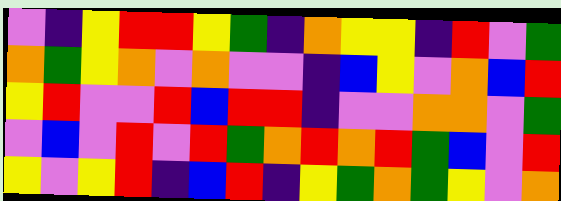[["violet", "indigo", "yellow", "red", "red", "yellow", "green", "indigo", "orange", "yellow", "yellow", "indigo", "red", "violet", "green"], ["orange", "green", "yellow", "orange", "violet", "orange", "violet", "violet", "indigo", "blue", "yellow", "violet", "orange", "blue", "red"], ["yellow", "red", "violet", "violet", "red", "blue", "red", "red", "indigo", "violet", "violet", "orange", "orange", "violet", "green"], ["violet", "blue", "violet", "red", "violet", "red", "green", "orange", "red", "orange", "red", "green", "blue", "violet", "red"], ["yellow", "violet", "yellow", "red", "indigo", "blue", "red", "indigo", "yellow", "green", "orange", "green", "yellow", "violet", "orange"]]